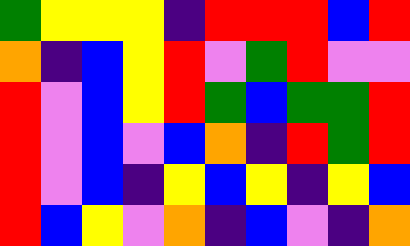[["green", "yellow", "yellow", "yellow", "indigo", "red", "red", "red", "blue", "red"], ["orange", "indigo", "blue", "yellow", "red", "violet", "green", "red", "violet", "violet"], ["red", "violet", "blue", "yellow", "red", "green", "blue", "green", "green", "red"], ["red", "violet", "blue", "violet", "blue", "orange", "indigo", "red", "green", "red"], ["red", "violet", "blue", "indigo", "yellow", "blue", "yellow", "indigo", "yellow", "blue"], ["red", "blue", "yellow", "violet", "orange", "indigo", "blue", "violet", "indigo", "orange"]]